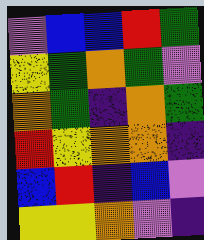[["violet", "blue", "blue", "red", "green"], ["yellow", "green", "orange", "green", "violet"], ["orange", "green", "indigo", "orange", "green"], ["red", "yellow", "orange", "orange", "indigo"], ["blue", "red", "indigo", "blue", "violet"], ["yellow", "yellow", "orange", "violet", "indigo"]]